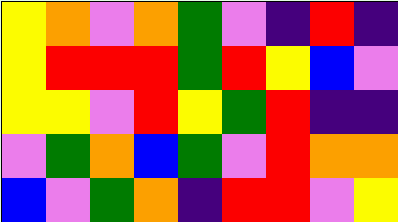[["yellow", "orange", "violet", "orange", "green", "violet", "indigo", "red", "indigo"], ["yellow", "red", "red", "red", "green", "red", "yellow", "blue", "violet"], ["yellow", "yellow", "violet", "red", "yellow", "green", "red", "indigo", "indigo"], ["violet", "green", "orange", "blue", "green", "violet", "red", "orange", "orange"], ["blue", "violet", "green", "orange", "indigo", "red", "red", "violet", "yellow"]]